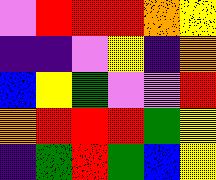[["violet", "red", "red", "red", "orange", "yellow"], ["indigo", "indigo", "violet", "yellow", "indigo", "orange"], ["blue", "yellow", "green", "violet", "violet", "red"], ["orange", "red", "red", "red", "green", "yellow"], ["indigo", "green", "red", "green", "blue", "yellow"]]